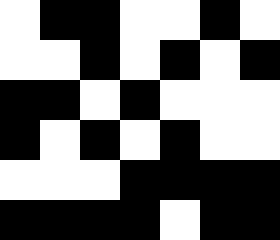[["white", "black", "black", "white", "white", "black", "white"], ["white", "white", "black", "white", "black", "white", "black"], ["black", "black", "white", "black", "white", "white", "white"], ["black", "white", "black", "white", "black", "white", "white"], ["white", "white", "white", "black", "black", "black", "black"], ["black", "black", "black", "black", "white", "black", "black"]]